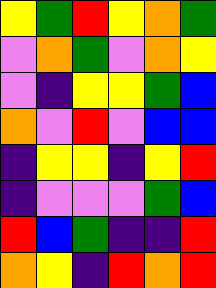[["yellow", "green", "red", "yellow", "orange", "green"], ["violet", "orange", "green", "violet", "orange", "yellow"], ["violet", "indigo", "yellow", "yellow", "green", "blue"], ["orange", "violet", "red", "violet", "blue", "blue"], ["indigo", "yellow", "yellow", "indigo", "yellow", "red"], ["indigo", "violet", "violet", "violet", "green", "blue"], ["red", "blue", "green", "indigo", "indigo", "red"], ["orange", "yellow", "indigo", "red", "orange", "red"]]